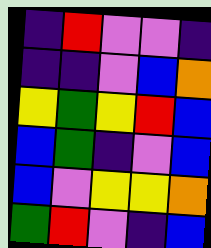[["indigo", "red", "violet", "violet", "indigo"], ["indigo", "indigo", "violet", "blue", "orange"], ["yellow", "green", "yellow", "red", "blue"], ["blue", "green", "indigo", "violet", "blue"], ["blue", "violet", "yellow", "yellow", "orange"], ["green", "red", "violet", "indigo", "blue"]]